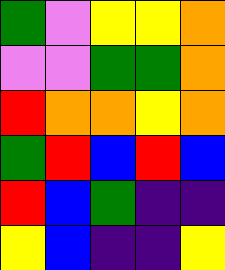[["green", "violet", "yellow", "yellow", "orange"], ["violet", "violet", "green", "green", "orange"], ["red", "orange", "orange", "yellow", "orange"], ["green", "red", "blue", "red", "blue"], ["red", "blue", "green", "indigo", "indigo"], ["yellow", "blue", "indigo", "indigo", "yellow"]]